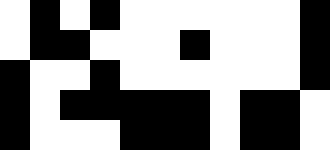[["white", "black", "white", "black", "white", "white", "white", "white", "white", "white", "black"], ["white", "black", "black", "white", "white", "white", "black", "white", "white", "white", "black"], ["black", "white", "white", "black", "white", "white", "white", "white", "white", "white", "black"], ["black", "white", "black", "black", "black", "black", "black", "white", "black", "black", "white"], ["black", "white", "white", "white", "black", "black", "black", "white", "black", "black", "white"]]